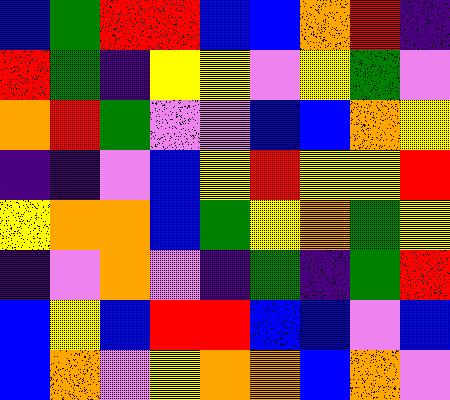[["blue", "green", "red", "red", "blue", "blue", "orange", "red", "indigo"], ["red", "green", "indigo", "yellow", "yellow", "violet", "yellow", "green", "violet"], ["orange", "red", "green", "violet", "violet", "blue", "blue", "orange", "yellow"], ["indigo", "indigo", "violet", "blue", "yellow", "red", "yellow", "yellow", "red"], ["yellow", "orange", "orange", "blue", "green", "yellow", "orange", "green", "yellow"], ["indigo", "violet", "orange", "violet", "indigo", "green", "indigo", "green", "red"], ["blue", "yellow", "blue", "red", "red", "blue", "blue", "violet", "blue"], ["blue", "orange", "violet", "yellow", "orange", "orange", "blue", "orange", "violet"]]